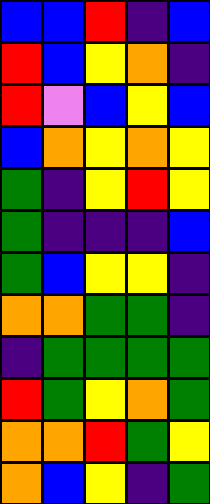[["blue", "blue", "red", "indigo", "blue"], ["red", "blue", "yellow", "orange", "indigo"], ["red", "violet", "blue", "yellow", "blue"], ["blue", "orange", "yellow", "orange", "yellow"], ["green", "indigo", "yellow", "red", "yellow"], ["green", "indigo", "indigo", "indigo", "blue"], ["green", "blue", "yellow", "yellow", "indigo"], ["orange", "orange", "green", "green", "indigo"], ["indigo", "green", "green", "green", "green"], ["red", "green", "yellow", "orange", "green"], ["orange", "orange", "red", "green", "yellow"], ["orange", "blue", "yellow", "indigo", "green"]]